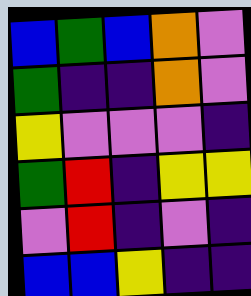[["blue", "green", "blue", "orange", "violet"], ["green", "indigo", "indigo", "orange", "violet"], ["yellow", "violet", "violet", "violet", "indigo"], ["green", "red", "indigo", "yellow", "yellow"], ["violet", "red", "indigo", "violet", "indigo"], ["blue", "blue", "yellow", "indigo", "indigo"]]